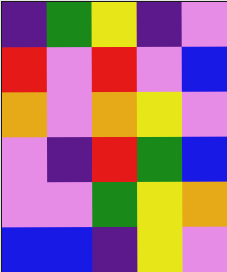[["indigo", "green", "yellow", "indigo", "violet"], ["red", "violet", "red", "violet", "blue"], ["orange", "violet", "orange", "yellow", "violet"], ["violet", "indigo", "red", "green", "blue"], ["violet", "violet", "green", "yellow", "orange"], ["blue", "blue", "indigo", "yellow", "violet"]]